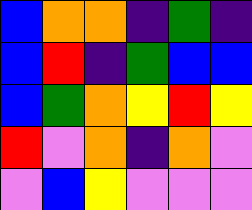[["blue", "orange", "orange", "indigo", "green", "indigo"], ["blue", "red", "indigo", "green", "blue", "blue"], ["blue", "green", "orange", "yellow", "red", "yellow"], ["red", "violet", "orange", "indigo", "orange", "violet"], ["violet", "blue", "yellow", "violet", "violet", "violet"]]